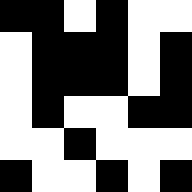[["black", "black", "white", "black", "white", "white"], ["white", "black", "black", "black", "white", "black"], ["white", "black", "black", "black", "white", "black"], ["white", "black", "white", "white", "black", "black"], ["white", "white", "black", "white", "white", "white"], ["black", "white", "white", "black", "white", "black"]]